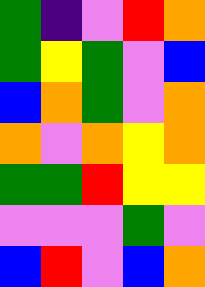[["green", "indigo", "violet", "red", "orange"], ["green", "yellow", "green", "violet", "blue"], ["blue", "orange", "green", "violet", "orange"], ["orange", "violet", "orange", "yellow", "orange"], ["green", "green", "red", "yellow", "yellow"], ["violet", "violet", "violet", "green", "violet"], ["blue", "red", "violet", "blue", "orange"]]